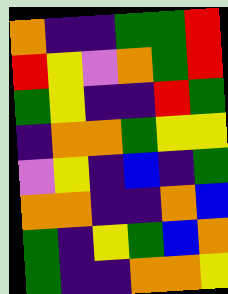[["orange", "indigo", "indigo", "green", "green", "red"], ["red", "yellow", "violet", "orange", "green", "red"], ["green", "yellow", "indigo", "indigo", "red", "green"], ["indigo", "orange", "orange", "green", "yellow", "yellow"], ["violet", "yellow", "indigo", "blue", "indigo", "green"], ["orange", "orange", "indigo", "indigo", "orange", "blue"], ["green", "indigo", "yellow", "green", "blue", "orange"], ["green", "indigo", "indigo", "orange", "orange", "yellow"]]